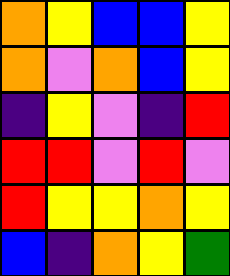[["orange", "yellow", "blue", "blue", "yellow"], ["orange", "violet", "orange", "blue", "yellow"], ["indigo", "yellow", "violet", "indigo", "red"], ["red", "red", "violet", "red", "violet"], ["red", "yellow", "yellow", "orange", "yellow"], ["blue", "indigo", "orange", "yellow", "green"]]